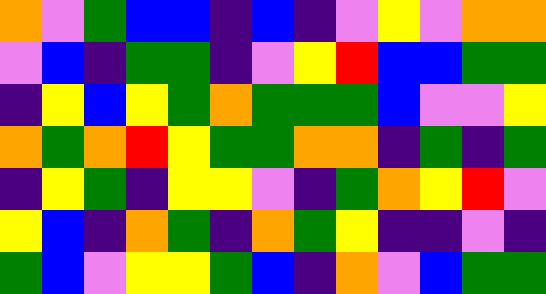[["orange", "violet", "green", "blue", "blue", "indigo", "blue", "indigo", "violet", "yellow", "violet", "orange", "orange"], ["violet", "blue", "indigo", "green", "green", "indigo", "violet", "yellow", "red", "blue", "blue", "green", "green"], ["indigo", "yellow", "blue", "yellow", "green", "orange", "green", "green", "green", "blue", "violet", "violet", "yellow"], ["orange", "green", "orange", "red", "yellow", "green", "green", "orange", "orange", "indigo", "green", "indigo", "green"], ["indigo", "yellow", "green", "indigo", "yellow", "yellow", "violet", "indigo", "green", "orange", "yellow", "red", "violet"], ["yellow", "blue", "indigo", "orange", "green", "indigo", "orange", "green", "yellow", "indigo", "indigo", "violet", "indigo"], ["green", "blue", "violet", "yellow", "yellow", "green", "blue", "indigo", "orange", "violet", "blue", "green", "green"]]